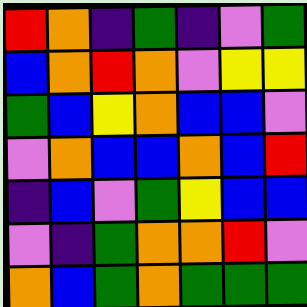[["red", "orange", "indigo", "green", "indigo", "violet", "green"], ["blue", "orange", "red", "orange", "violet", "yellow", "yellow"], ["green", "blue", "yellow", "orange", "blue", "blue", "violet"], ["violet", "orange", "blue", "blue", "orange", "blue", "red"], ["indigo", "blue", "violet", "green", "yellow", "blue", "blue"], ["violet", "indigo", "green", "orange", "orange", "red", "violet"], ["orange", "blue", "green", "orange", "green", "green", "green"]]